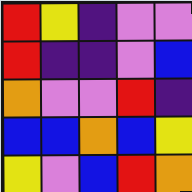[["red", "yellow", "indigo", "violet", "violet"], ["red", "indigo", "indigo", "violet", "blue"], ["orange", "violet", "violet", "red", "indigo"], ["blue", "blue", "orange", "blue", "yellow"], ["yellow", "violet", "blue", "red", "orange"]]